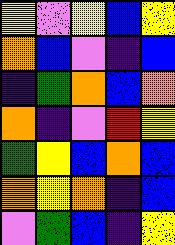[["yellow", "violet", "yellow", "blue", "yellow"], ["orange", "blue", "violet", "indigo", "blue"], ["indigo", "green", "orange", "blue", "orange"], ["orange", "indigo", "violet", "red", "yellow"], ["green", "yellow", "blue", "orange", "blue"], ["orange", "yellow", "orange", "indigo", "blue"], ["violet", "green", "blue", "indigo", "yellow"]]